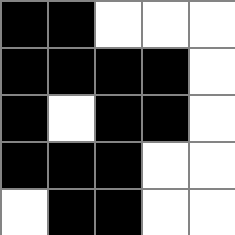[["black", "black", "white", "white", "white"], ["black", "black", "black", "black", "white"], ["black", "white", "black", "black", "white"], ["black", "black", "black", "white", "white"], ["white", "black", "black", "white", "white"]]